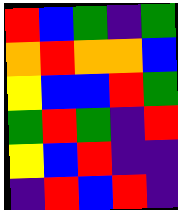[["red", "blue", "green", "indigo", "green"], ["orange", "red", "orange", "orange", "blue"], ["yellow", "blue", "blue", "red", "green"], ["green", "red", "green", "indigo", "red"], ["yellow", "blue", "red", "indigo", "indigo"], ["indigo", "red", "blue", "red", "indigo"]]